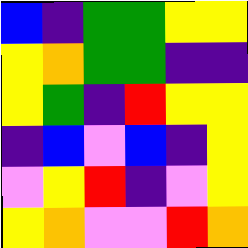[["blue", "indigo", "green", "green", "yellow", "yellow"], ["yellow", "orange", "green", "green", "indigo", "indigo"], ["yellow", "green", "indigo", "red", "yellow", "yellow"], ["indigo", "blue", "violet", "blue", "indigo", "yellow"], ["violet", "yellow", "red", "indigo", "violet", "yellow"], ["yellow", "orange", "violet", "violet", "red", "orange"]]